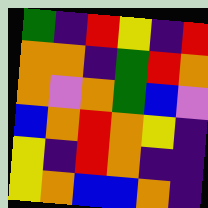[["green", "indigo", "red", "yellow", "indigo", "red"], ["orange", "orange", "indigo", "green", "red", "orange"], ["orange", "violet", "orange", "green", "blue", "violet"], ["blue", "orange", "red", "orange", "yellow", "indigo"], ["yellow", "indigo", "red", "orange", "indigo", "indigo"], ["yellow", "orange", "blue", "blue", "orange", "indigo"]]